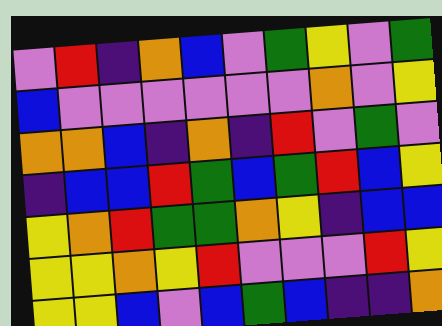[["violet", "red", "indigo", "orange", "blue", "violet", "green", "yellow", "violet", "green"], ["blue", "violet", "violet", "violet", "violet", "violet", "violet", "orange", "violet", "yellow"], ["orange", "orange", "blue", "indigo", "orange", "indigo", "red", "violet", "green", "violet"], ["indigo", "blue", "blue", "red", "green", "blue", "green", "red", "blue", "yellow"], ["yellow", "orange", "red", "green", "green", "orange", "yellow", "indigo", "blue", "blue"], ["yellow", "yellow", "orange", "yellow", "red", "violet", "violet", "violet", "red", "yellow"], ["yellow", "yellow", "blue", "violet", "blue", "green", "blue", "indigo", "indigo", "orange"]]